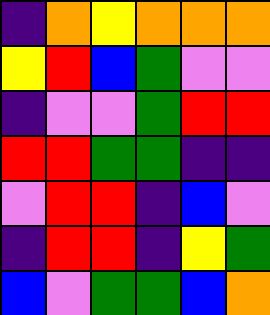[["indigo", "orange", "yellow", "orange", "orange", "orange"], ["yellow", "red", "blue", "green", "violet", "violet"], ["indigo", "violet", "violet", "green", "red", "red"], ["red", "red", "green", "green", "indigo", "indigo"], ["violet", "red", "red", "indigo", "blue", "violet"], ["indigo", "red", "red", "indigo", "yellow", "green"], ["blue", "violet", "green", "green", "blue", "orange"]]